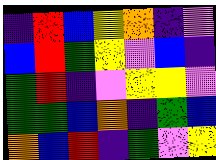[["indigo", "red", "blue", "yellow", "orange", "indigo", "violet"], ["blue", "red", "green", "yellow", "violet", "blue", "indigo"], ["green", "red", "indigo", "violet", "yellow", "yellow", "violet"], ["green", "green", "blue", "orange", "indigo", "green", "blue"], ["orange", "blue", "red", "indigo", "green", "violet", "yellow"]]